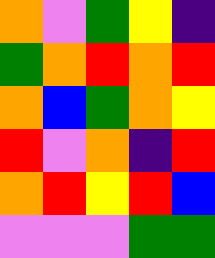[["orange", "violet", "green", "yellow", "indigo"], ["green", "orange", "red", "orange", "red"], ["orange", "blue", "green", "orange", "yellow"], ["red", "violet", "orange", "indigo", "red"], ["orange", "red", "yellow", "red", "blue"], ["violet", "violet", "violet", "green", "green"]]